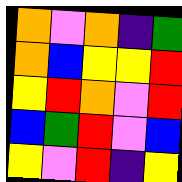[["orange", "violet", "orange", "indigo", "green"], ["orange", "blue", "yellow", "yellow", "red"], ["yellow", "red", "orange", "violet", "red"], ["blue", "green", "red", "violet", "blue"], ["yellow", "violet", "red", "indigo", "yellow"]]